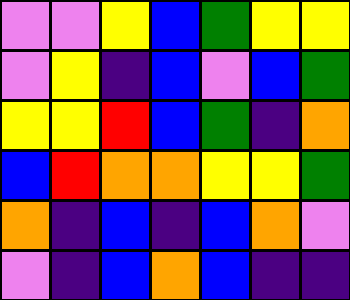[["violet", "violet", "yellow", "blue", "green", "yellow", "yellow"], ["violet", "yellow", "indigo", "blue", "violet", "blue", "green"], ["yellow", "yellow", "red", "blue", "green", "indigo", "orange"], ["blue", "red", "orange", "orange", "yellow", "yellow", "green"], ["orange", "indigo", "blue", "indigo", "blue", "orange", "violet"], ["violet", "indigo", "blue", "orange", "blue", "indigo", "indigo"]]